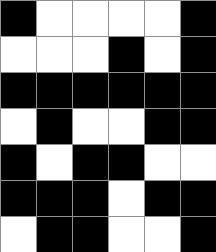[["black", "white", "white", "white", "white", "black"], ["white", "white", "white", "black", "white", "black"], ["black", "black", "black", "black", "black", "black"], ["white", "black", "white", "white", "black", "black"], ["black", "white", "black", "black", "white", "white"], ["black", "black", "black", "white", "black", "black"], ["white", "black", "black", "white", "white", "black"]]